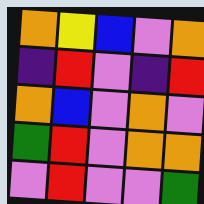[["orange", "yellow", "blue", "violet", "orange"], ["indigo", "red", "violet", "indigo", "red"], ["orange", "blue", "violet", "orange", "violet"], ["green", "red", "violet", "orange", "orange"], ["violet", "red", "violet", "violet", "green"]]